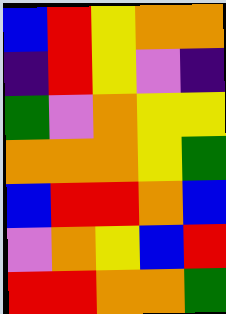[["blue", "red", "yellow", "orange", "orange"], ["indigo", "red", "yellow", "violet", "indigo"], ["green", "violet", "orange", "yellow", "yellow"], ["orange", "orange", "orange", "yellow", "green"], ["blue", "red", "red", "orange", "blue"], ["violet", "orange", "yellow", "blue", "red"], ["red", "red", "orange", "orange", "green"]]